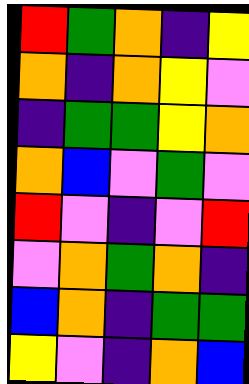[["red", "green", "orange", "indigo", "yellow"], ["orange", "indigo", "orange", "yellow", "violet"], ["indigo", "green", "green", "yellow", "orange"], ["orange", "blue", "violet", "green", "violet"], ["red", "violet", "indigo", "violet", "red"], ["violet", "orange", "green", "orange", "indigo"], ["blue", "orange", "indigo", "green", "green"], ["yellow", "violet", "indigo", "orange", "blue"]]